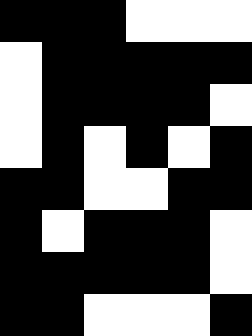[["black", "black", "black", "white", "white", "white"], ["white", "black", "black", "black", "black", "black"], ["white", "black", "black", "black", "black", "white"], ["white", "black", "white", "black", "white", "black"], ["black", "black", "white", "white", "black", "black"], ["black", "white", "black", "black", "black", "white"], ["black", "black", "black", "black", "black", "white"], ["black", "black", "white", "white", "white", "black"]]